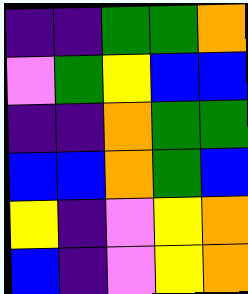[["indigo", "indigo", "green", "green", "orange"], ["violet", "green", "yellow", "blue", "blue"], ["indigo", "indigo", "orange", "green", "green"], ["blue", "blue", "orange", "green", "blue"], ["yellow", "indigo", "violet", "yellow", "orange"], ["blue", "indigo", "violet", "yellow", "orange"]]